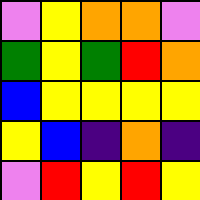[["violet", "yellow", "orange", "orange", "violet"], ["green", "yellow", "green", "red", "orange"], ["blue", "yellow", "yellow", "yellow", "yellow"], ["yellow", "blue", "indigo", "orange", "indigo"], ["violet", "red", "yellow", "red", "yellow"]]